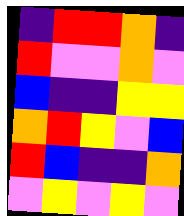[["indigo", "red", "red", "orange", "indigo"], ["red", "violet", "violet", "orange", "violet"], ["blue", "indigo", "indigo", "yellow", "yellow"], ["orange", "red", "yellow", "violet", "blue"], ["red", "blue", "indigo", "indigo", "orange"], ["violet", "yellow", "violet", "yellow", "violet"]]